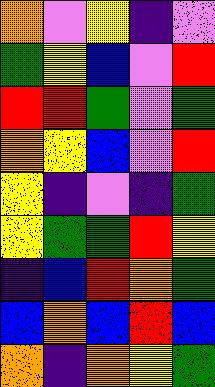[["orange", "violet", "yellow", "indigo", "violet"], ["green", "yellow", "blue", "violet", "red"], ["red", "red", "green", "violet", "green"], ["orange", "yellow", "blue", "violet", "red"], ["yellow", "indigo", "violet", "indigo", "green"], ["yellow", "green", "green", "red", "yellow"], ["indigo", "blue", "red", "orange", "green"], ["blue", "orange", "blue", "red", "blue"], ["orange", "indigo", "orange", "yellow", "green"]]